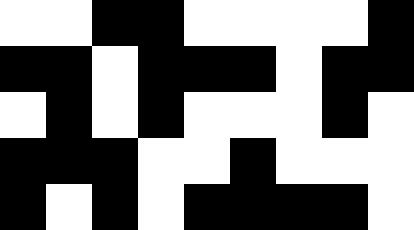[["white", "white", "black", "black", "white", "white", "white", "white", "black"], ["black", "black", "white", "black", "black", "black", "white", "black", "black"], ["white", "black", "white", "black", "white", "white", "white", "black", "white"], ["black", "black", "black", "white", "white", "black", "white", "white", "white"], ["black", "white", "black", "white", "black", "black", "black", "black", "white"]]